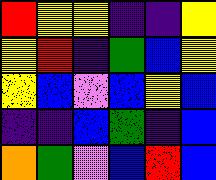[["red", "yellow", "yellow", "indigo", "indigo", "yellow"], ["yellow", "red", "indigo", "green", "blue", "yellow"], ["yellow", "blue", "violet", "blue", "yellow", "blue"], ["indigo", "indigo", "blue", "green", "indigo", "blue"], ["orange", "green", "violet", "blue", "red", "blue"]]